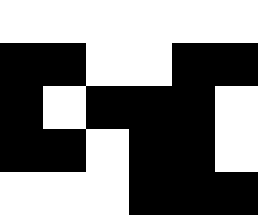[["white", "white", "white", "white", "white", "white"], ["black", "black", "white", "white", "black", "black"], ["black", "white", "black", "black", "black", "white"], ["black", "black", "white", "black", "black", "white"], ["white", "white", "white", "black", "black", "black"]]